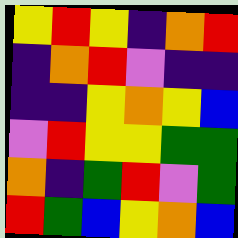[["yellow", "red", "yellow", "indigo", "orange", "red"], ["indigo", "orange", "red", "violet", "indigo", "indigo"], ["indigo", "indigo", "yellow", "orange", "yellow", "blue"], ["violet", "red", "yellow", "yellow", "green", "green"], ["orange", "indigo", "green", "red", "violet", "green"], ["red", "green", "blue", "yellow", "orange", "blue"]]